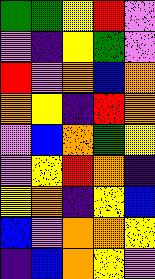[["green", "green", "yellow", "red", "violet"], ["violet", "indigo", "yellow", "green", "violet"], ["red", "violet", "orange", "blue", "orange"], ["orange", "yellow", "indigo", "red", "orange"], ["violet", "blue", "orange", "green", "yellow"], ["violet", "yellow", "red", "orange", "indigo"], ["yellow", "orange", "indigo", "yellow", "blue"], ["blue", "violet", "orange", "orange", "yellow"], ["indigo", "blue", "orange", "yellow", "violet"]]